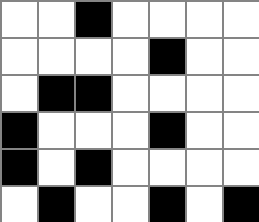[["white", "white", "black", "white", "white", "white", "white"], ["white", "white", "white", "white", "black", "white", "white"], ["white", "black", "black", "white", "white", "white", "white"], ["black", "white", "white", "white", "black", "white", "white"], ["black", "white", "black", "white", "white", "white", "white"], ["white", "black", "white", "white", "black", "white", "black"]]